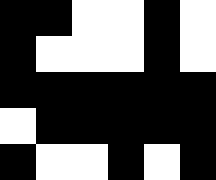[["black", "black", "white", "white", "black", "white"], ["black", "white", "white", "white", "black", "white"], ["black", "black", "black", "black", "black", "black"], ["white", "black", "black", "black", "black", "black"], ["black", "white", "white", "black", "white", "black"]]